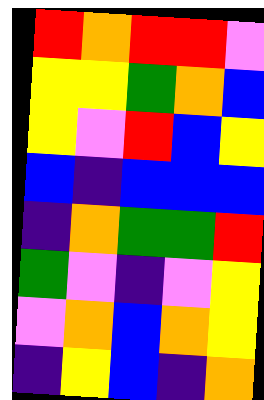[["red", "orange", "red", "red", "violet"], ["yellow", "yellow", "green", "orange", "blue"], ["yellow", "violet", "red", "blue", "yellow"], ["blue", "indigo", "blue", "blue", "blue"], ["indigo", "orange", "green", "green", "red"], ["green", "violet", "indigo", "violet", "yellow"], ["violet", "orange", "blue", "orange", "yellow"], ["indigo", "yellow", "blue", "indigo", "orange"]]